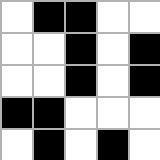[["white", "black", "black", "white", "white"], ["white", "white", "black", "white", "black"], ["white", "white", "black", "white", "black"], ["black", "black", "white", "white", "white"], ["white", "black", "white", "black", "white"]]